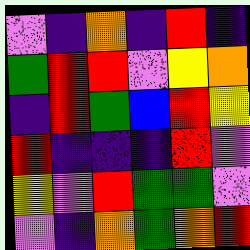[["violet", "indigo", "orange", "indigo", "red", "indigo"], ["green", "red", "red", "violet", "yellow", "orange"], ["indigo", "red", "green", "blue", "red", "yellow"], ["red", "indigo", "indigo", "indigo", "red", "violet"], ["yellow", "violet", "red", "green", "green", "violet"], ["violet", "indigo", "orange", "green", "orange", "red"]]